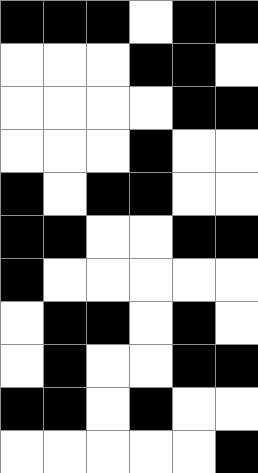[["black", "black", "black", "white", "black", "black"], ["white", "white", "white", "black", "black", "white"], ["white", "white", "white", "white", "black", "black"], ["white", "white", "white", "black", "white", "white"], ["black", "white", "black", "black", "white", "white"], ["black", "black", "white", "white", "black", "black"], ["black", "white", "white", "white", "white", "white"], ["white", "black", "black", "white", "black", "white"], ["white", "black", "white", "white", "black", "black"], ["black", "black", "white", "black", "white", "white"], ["white", "white", "white", "white", "white", "black"]]